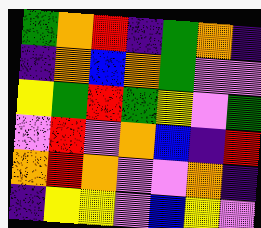[["green", "orange", "red", "indigo", "green", "orange", "indigo"], ["indigo", "orange", "blue", "orange", "green", "violet", "violet"], ["yellow", "green", "red", "green", "yellow", "violet", "green"], ["violet", "red", "violet", "orange", "blue", "indigo", "red"], ["orange", "red", "orange", "violet", "violet", "orange", "indigo"], ["indigo", "yellow", "yellow", "violet", "blue", "yellow", "violet"]]